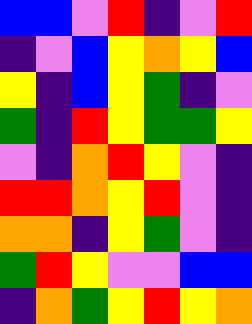[["blue", "blue", "violet", "red", "indigo", "violet", "red"], ["indigo", "violet", "blue", "yellow", "orange", "yellow", "blue"], ["yellow", "indigo", "blue", "yellow", "green", "indigo", "violet"], ["green", "indigo", "red", "yellow", "green", "green", "yellow"], ["violet", "indigo", "orange", "red", "yellow", "violet", "indigo"], ["red", "red", "orange", "yellow", "red", "violet", "indigo"], ["orange", "orange", "indigo", "yellow", "green", "violet", "indigo"], ["green", "red", "yellow", "violet", "violet", "blue", "blue"], ["indigo", "orange", "green", "yellow", "red", "yellow", "orange"]]